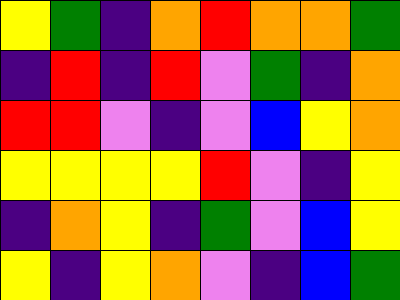[["yellow", "green", "indigo", "orange", "red", "orange", "orange", "green"], ["indigo", "red", "indigo", "red", "violet", "green", "indigo", "orange"], ["red", "red", "violet", "indigo", "violet", "blue", "yellow", "orange"], ["yellow", "yellow", "yellow", "yellow", "red", "violet", "indigo", "yellow"], ["indigo", "orange", "yellow", "indigo", "green", "violet", "blue", "yellow"], ["yellow", "indigo", "yellow", "orange", "violet", "indigo", "blue", "green"]]